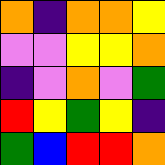[["orange", "indigo", "orange", "orange", "yellow"], ["violet", "violet", "yellow", "yellow", "orange"], ["indigo", "violet", "orange", "violet", "green"], ["red", "yellow", "green", "yellow", "indigo"], ["green", "blue", "red", "red", "orange"]]